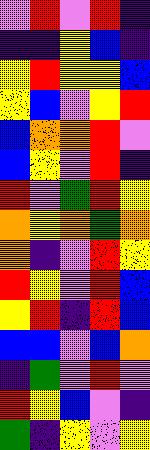[["violet", "red", "violet", "red", "indigo"], ["indigo", "indigo", "yellow", "blue", "indigo"], ["yellow", "red", "yellow", "yellow", "blue"], ["yellow", "blue", "violet", "yellow", "red"], ["blue", "orange", "orange", "red", "violet"], ["blue", "yellow", "violet", "red", "indigo"], ["red", "violet", "green", "red", "yellow"], ["orange", "yellow", "orange", "green", "orange"], ["orange", "indigo", "violet", "red", "yellow"], ["red", "yellow", "violet", "red", "blue"], ["yellow", "red", "indigo", "red", "blue"], ["blue", "blue", "violet", "blue", "orange"], ["indigo", "green", "violet", "red", "violet"], ["red", "yellow", "blue", "violet", "indigo"], ["green", "indigo", "yellow", "violet", "yellow"]]